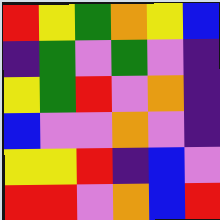[["red", "yellow", "green", "orange", "yellow", "blue"], ["indigo", "green", "violet", "green", "violet", "indigo"], ["yellow", "green", "red", "violet", "orange", "indigo"], ["blue", "violet", "violet", "orange", "violet", "indigo"], ["yellow", "yellow", "red", "indigo", "blue", "violet"], ["red", "red", "violet", "orange", "blue", "red"]]